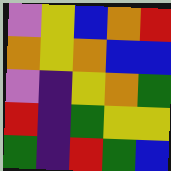[["violet", "yellow", "blue", "orange", "red"], ["orange", "yellow", "orange", "blue", "blue"], ["violet", "indigo", "yellow", "orange", "green"], ["red", "indigo", "green", "yellow", "yellow"], ["green", "indigo", "red", "green", "blue"]]